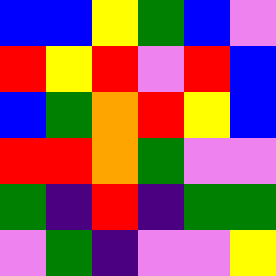[["blue", "blue", "yellow", "green", "blue", "violet"], ["red", "yellow", "red", "violet", "red", "blue"], ["blue", "green", "orange", "red", "yellow", "blue"], ["red", "red", "orange", "green", "violet", "violet"], ["green", "indigo", "red", "indigo", "green", "green"], ["violet", "green", "indigo", "violet", "violet", "yellow"]]